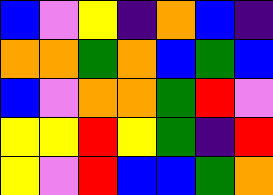[["blue", "violet", "yellow", "indigo", "orange", "blue", "indigo"], ["orange", "orange", "green", "orange", "blue", "green", "blue"], ["blue", "violet", "orange", "orange", "green", "red", "violet"], ["yellow", "yellow", "red", "yellow", "green", "indigo", "red"], ["yellow", "violet", "red", "blue", "blue", "green", "orange"]]